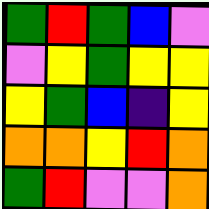[["green", "red", "green", "blue", "violet"], ["violet", "yellow", "green", "yellow", "yellow"], ["yellow", "green", "blue", "indigo", "yellow"], ["orange", "orange", "yellow", "red", "orange"], ["green", "red", "violet", "violet", "orange"]]